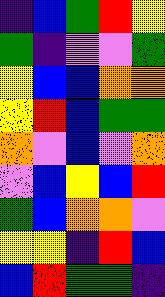[["indigo", "blue", "green", "red", "yellow"], ["green", "indigo", "violet", "violet", "green"], ["yellow", "blue", "blue", "orange", "orange"], ["yellow", "red", "blue", "green", "green"], ["orange", "violet", "blue", "violet", "orange"], ["violet", "blue", "yellow", "blue", "red"], ["green", "blue", "orange", "orange", "violet"], ["yellow", "yellow", "indigo", "red", "blue"], ["blue", "red", "green", "green", "indigo"]]